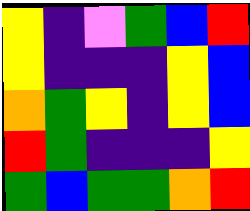[["yellow", "indigo", "violet", "green", "blue", "red"], ["yellow", "indigo", "indigo", "indigo", "yellow", "blue"], ["orange", "green", "yellow", "indigo", "yellow", "blue"], ["red", "green", "indigo", "indigo", "indigo", "yellow"], ["green", "blue", "green", "green", "orange", "red"]]